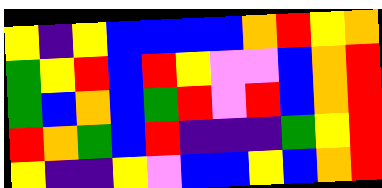[["yellow", "indigo", "yellow", "blue", "blue", "blue", "blue", "orange", "red", "yellow", "orange"], ["green", "yellow", "red", "blue", "red", "yellow", "violet", "violet", "blue", "orange", "red"], ["green", "blue", "orange", "blue", "green", "red", "violet", "red", "blue", "orange", "red"], ["red", "orange", "green", "blue", "red", "indigo", "indigo", "indigo", "green", "yellow", "red"], ["yellow", "indigo", "indigo", "yellow", "violet", "blue", "blue", "yellow", "blue", "orange", "red"]]